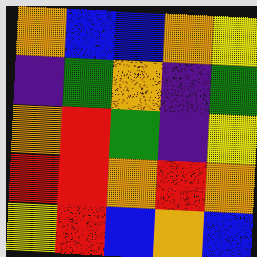[["orange", "blue", "blue", "orange", "yellow"], ["indigo", "green", "orange", "indigo", "green"], ["orange", "red", "green", "indigo", "yellow"], ["red", "red", "orange", "red", "orange"], ["yellow", "red", "blue", "orange", "blue"]]